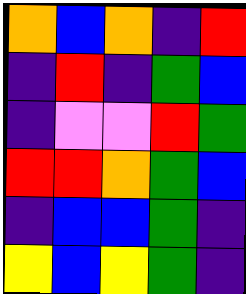[["orange", "blue", "orange", "indigo", "red"], ["indigo", "red", "indigo", "green", "blue"], ["indigo", "violet", "violet", "red", "green"], ["red", "red", "orange", "green", "blue"], ["indigo", "blue", "blue", "green", "indigo"], ["yellow", "blue", "yellow", "green", "indigo"]]